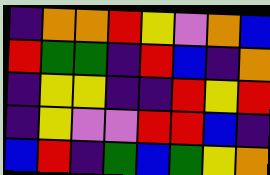[["indigo", "orange", "orange", "red", "yellow", "violet", "orange", "blue"], ["red", "green", "green", "indigo", "red", "blue", "indigo", "orange"], ["indigo", "yellow", "yellow", "indigo", "indigo", "red", "yellow", "red"], ["indigo", "yellow", "violet", "violet", "red", "red", "blue", "indigo"], ["blue", "red", "indigo", "green", "blue", "green", "yellow", "orange"]]